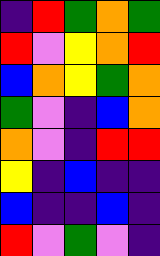[["indigo", "red", "green", "orange", "green"], ["red", "violet", "yellow", "orange", "red"], ["blue", "orange", "yellow", "green", "orange"], ["green", "violet", "indigo", "blue", "orange"], ["orange", "violet", "indigo", "red", "red"], ["yellow", "indigo", "blue", "indigo", "indigo"], ["blue", "indigo", "indigo", "blue", "indigo"], ["red", "violet", "green", "violet", "indigo"]]